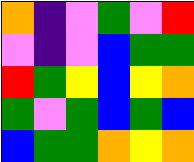[["orange", "indigo", "violet", "green", "violet", "red"], ["violet", "indigo", "violet", "blue", "green", "green"], ["red", "green", "yellow", "blue", "yellow", "orange"], ["green", "violet", "green", "blue", "green", "blue"], ["blue", "green", "green", "orange", "yellow", "orange"]]